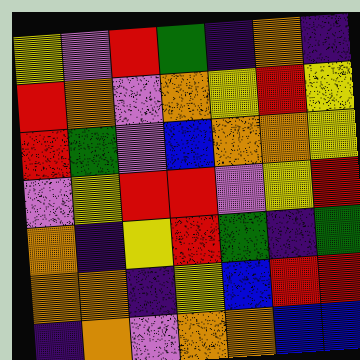[["yellow", "violet", "red", "green", "indigo", "orange", "indigo"], ["red", "orange", "violet", "orange", "yellow", "red", "yellow"], ["red", "green", "violet", "blue", "orange", "orange", "yellow"], ["violet", "yellow", "red", "red", "violet", "yellow", "red"], ["orange", "indigo", "yellow", "red", "green", "indigo", "green"], ["orange", "orange", "indigo", "yellow", "blue", "red", "red"], ["indigo", "orange", "violet", "orange", "orange", "blue", "blue"]]